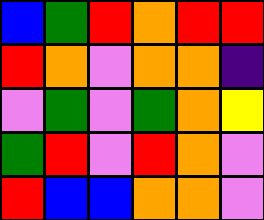[["blue", "green", "red", "orange", "red", "red"], ["red", "orange", "violet", "orange", "orange", "indigo"], ["violet", "green", "violet", "green", "orange", "yellow"], ["green", "red", "violet", "red", "orange", "violet"], ["red", "blue", "blue", "orange", "orange", "violet"]]